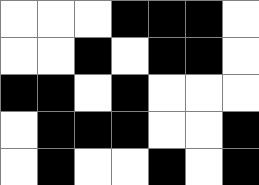[["white", "white", "white", "black", "black", "black", "white"], ["white", "white", "black", "white", "black", "black", "white"], ["black", "black", "white", "black", "white", "white", "white"], ["white", "black", "black", "black", "white", "white", "black"], ["white", "black", "white", "white", "black", "white", "black"]]